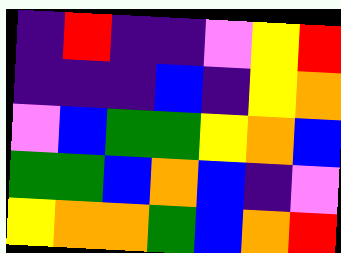[["indigo", "red", "indigo", "indigo", "violet", "yellow", "red"], ["indigo", "indigo", "indigo", "blue", "indigo", "yellow", "orange"], ["violet", "blue", "green", "green", "yellow", "orange", "blue"], ["green", "green", "blue", "orange", "blue", "indigo", "violet"], ["yellow", "orange", "orange", "green", "blue", "orange", "red"]]